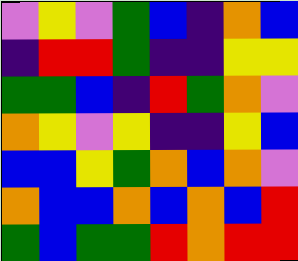[["violet", "yellow", "violet", "green", "blue", "indigo", "orange", "blue"], ["indigo", "red", "red", "green", "indigo", "indigo", "yellow", "yellow"], ["green", "green", "blue", "indigo", "red", "green", "orange", "violet"], ["orange", "yellow", "violet", "yellow", "indigo", "indigo", "yellow", "blue"], ["blue", "blue", "yellow", "green", "orange", "blue", "orange", "violet"], ["orange", "blue", "blue", "orange", "blue", "orange", "blue", "red"], ["green", "blue", "green", "green", "red", "orange", "red", "red"]]